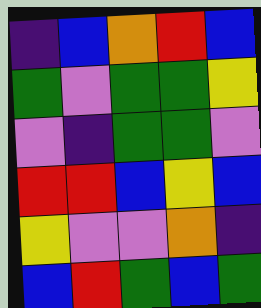[["indigo", "blue", "orange", "red", "blue"], ["green", "violet", "green", "green", "yellow"], ["violet", "indigo", "green", "green", "violet"], ["red", "red", "blue", "yellow", "blue"], ["yellow", "violet", "violet", "orange", "indigo"], ["blue", "red", "green", "blue", "green"]]